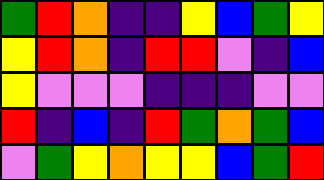[["green", "red", "orange", "indigo", "indigo", "yellow", "blue", "green", "yellow"], ["yellow", "red", "orange", "indigo", "red", "red", "violet", "indigo", "blue"], ["yellow", "violet", "violet", "violet", "indigo", "indigo", "indigo", "violet", "violet"], ["red", "indigo", "blue", "indigo", "red", "green", "orange", "green", "blue"], ["violet", "green", "yellow", "orange", "yellow", "yellow", "blue", "green", "red"]]